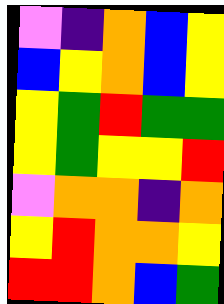[["violet", "indigo", "orange", "blue", "yellow"], ["blue", "yellow", "orange", "blue", "yellow"], ["yellow", "green", "red", "green", "green"], ["yellow", "green", "yellow", "yellow", "red"], ["violet", "orange", "orange", "indigo", "orange"], ["yellow", "red", "orange", "orange", "yellow"], ["red", "red", "orange", "blue", "green"]]